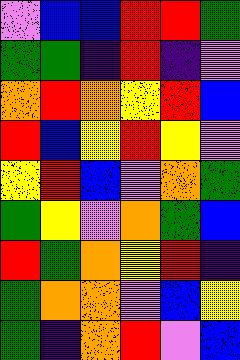[["violet", "blue", "blue", "red", "red", "green"], ["green", "green", "indigo", "red", "indigo", "violet"], ["orange", "red", "orange", "yellow", "red", "blue"], ["red", "blue", "yellow", "red", "yellow", "violet"], ["yellow", "red", "blue", "violet", "orange", "green"], ["green", "yellow", "violet", "orange", "green", "blue"], ["red", "green", "orange", "yellow", "red", "indigo"], ["green", "orange", "orange", "violet", "blue", "yellow"], ["green", "indigo", "orange", "red", "violet", "blue"]]